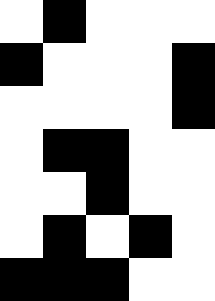[["white", "black", "white", "white", "white"], ["black", "white", "white", "white", "black"], ["white", "white", "white", "white", "black"], ["white", "black", "black", "white", "white"], ["white", "white", "black", "white", "white"], ["white", "black", "white", "black", "white"], ["black", "black", "black", "white", "white"]]